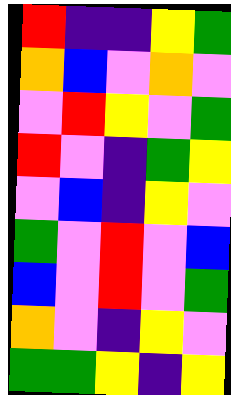[["red", "indigo", "indigo", "yellow", "green"], ["orange", "blue", "violet", "orange", "violet"], ["violet", "red", "yellow", "violet", "green"], ["red", "violet", "indigo", "green", "yellow"], ["violet", "blue", "indigo", "yellow", "violet"], ["green", "violet", "red", "violet", "blue"], ["blue", "violet", "red", "violet", "green"], ["orange", "violet", "indigo", "yellow", "violet"], ["green", "green", "yellow", "indigo", "yellow"]]